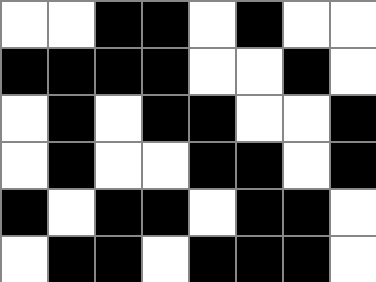[["white", "white", "black", "black", "white", "black", "white", "white"], ["black", "black", "black", "black", "white", "white", "black", "white"], ["white", "black", "white", "black", "black", "white", "white", "black"], ["white", "black", "white", "white", "black", "black", "white", "black"], ["black", "white", "black", "black", "white", "black", "black", "white"], ["white", "black", "black", "white", "black", "black", "black", "white"]]